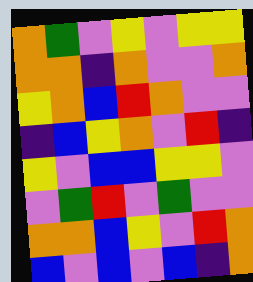[["orange", "green", "violet", "yellow", "violet", "yellow", "yellow"], ["orange", "orange", "indigo", "orange", "violet", "violet", "orange"], ["yellow", "orange", "blue", "red", "orange", "violet", "violet"], ["indigo", "blue", "yellow", "orange", "violet", "red", "indigo"], ["yellow", "violet", "blue", "blue", "yellow", "yellow", "violet"], ["violet", "green", "red", "violet", "green", "violet", "violet"], ["orange", "orange", "blue", "yellow", "violet", "red", "orange"], ["blue", "violet", "blue", "violet", "blue", "indigo", "orange"]]